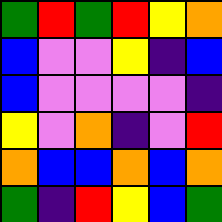[["green", "red", "green", "red", "yellow", "orange"], ["blue", "violet", "violet", "yellow", "indigo", "blue"], ["blue", "violet", "violet", "violet", "violet", "indigo"], ["yellow", "violet", "orange", "indigo", "violet", "red"], ["orange", "blue", "blue", "orange", "blue", "orange"], ["green", "indigo", "red", "yellow", "blue", "green"]]